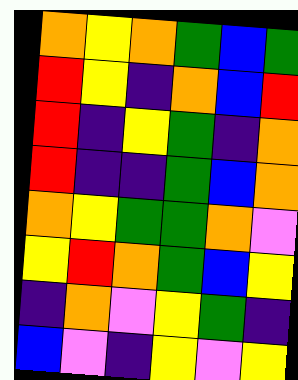[["orange", "yellow", "orange", "green", "blue", "green"], ["red", "yellow", "indigo", "orange", "blue", "red"], ["red", "indigo", "yellow", "green", "indigo", "orange"], ["red", "indigo", "indigo", "green", "blue", "orange"], ["orange", "yellow", "green", "green", "orange", "violet"], ["yellow", "red", "orange", "green", "blue", "yellow"], ["indigo", "orange", "violet", "yellow", "green", "indigo"], ["blue", "violet", "indigo", "yellow", "violet", "yellow"]]